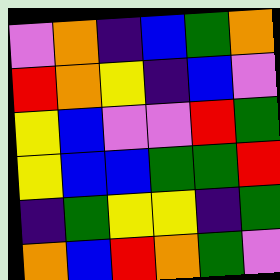[["violet", "orange", "indigo", "blue", "green", "orange"], ["red", "orange", "yellow", "indigo", "blue", "violet"], ["yellow", "blue", "violet", "violet", "red", "green"], ["yellow", "blue", "blue", "green", "green", "red"], ["indigo", "green", "yellow", "yellow", "indigo", "green"], ["orange", "blue", "red", "orange", "green", "violet"]]